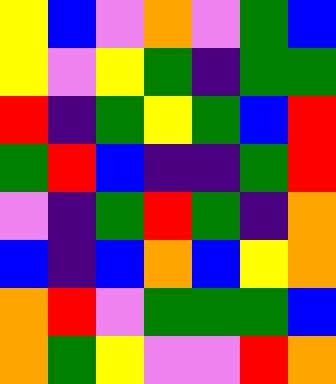[["yellow", "blue", "violet", "orange", "violet", "green", "blue"], ["yellow", "violet", "yellow", "green", "indigo", "green", "green"], ["red", "indigo", "green", "yellow", "green", "blue", "red"], ["green", "red", "blue", "indigo", "indigo", "green", "red"], ["violet", "indigo", "green", "red", "green", "indigo", "orange"], ["blue", "indigo", "blue", "orange", "blue", "yellow", "orange"], ["orange", "red", "violet", "green", "green", "green", "blue"], ["orange", "green", "yellow", "violet", "violet", "red", "orange"]]